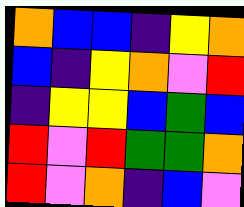[["orange", "blue", "blue", "indigo", "yellow", "orange"], ["blue", "indigo", "yellow", "orange", "violet", "red"], ["indigo", "yellow", "yellow", "blue", "green", "blue"], ["red", "violet", "red", "green", "green", "orange"], ["red", "violet", "orange", "indigo", "blue", "violet"]]